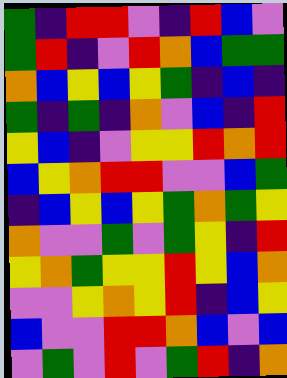[["green", "indigo", "red", "red", "violet", "indigo", "red", "blue", "violet"], ["green", "red", "indigo", "violet", "red", "orange", "blue", "green", "green"], ["orange", "blue", "yellow", "blue", "yellow", "green", "indigo", "blue", "indigo"], ["green", "indigo", "green", "indigo", "orange", "violet", "blue", "indigo", "red"], ["yellow", "blue", "indigo", "violet", "yellow", "yellow", "red", "orange", "red"], ["blue", "yellow", "orange", "red", "red", "violet", "violet", "blue", "green"], ["indigo", "blue", "yellow", "blue", "yellow", "green", "orange", "green", "yellow"], ["orange", "violet", "violet", "green", "violet", "green", "yellow", "indigo", "red"], ["yellow", "orange", "green", "yellow", "yellow", "red", "yellow", "blue", "orange"], ["violet", "violet", "yellow", "orange", "yellow", "red", "indigo", "blue", "yellow"], ["blue", "violet", "violet", "red", "red", "orange", "blue", "violet", "blue"], ["violet", "green", "violet", "red", "violet", "green", "red", "indigo", "orange"]]